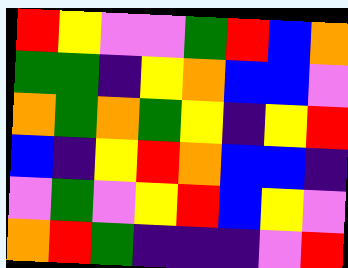[["red", "yellow", "violet", "violet", "green", "red", "blue", "orange"], ["green", "green", "indigo", "yellow", "orange", "blue", "blue", "violet"], ["orange", "green", "orange", "green", "yellow", "indigo", "yellow", "red"], ["blue", "indigo", "yellow", "red", "orange", "blue", "blue", "indigo"], ["violet", "green", "violet", "yellow", "red", "blue", "yellow", "violet"], ["orange", "red", "green", "indigo", "indigo", "indigo", "violet", "red"]]